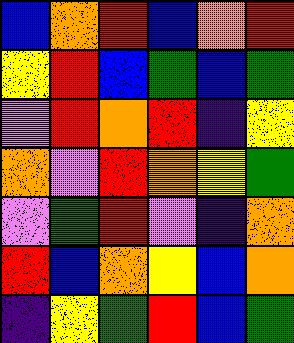[["blue", "orange", "red", "blue", "orange", "red"], ["yellow", "red", "blue", "green", "blue", "green"], ["violet", "red", "orange", "red", "indigo", "yellow"], ["orange", "violet", "red", "orange", "yellow", "green"], ["violet", "green", "red", "violet", "indigo", "orange"], ["red", "blue", "orange", "yellow", "blue", "orange"], ["indigo", "yellow", "green", "red", "blue", "green"]]